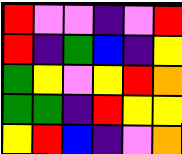[["red", "violet", "violet", "indigo", "violet", "red"], ["red", "indigo", "green", "blue", "indigo", "yellow"], ["green", "yellow", "violet", "yellow", "red", "orange"], ["green", "green", "indigo", "red", "yellow", "yellow"], ["yellow", "red", "blue", "indigo", "violet", "orange"]]